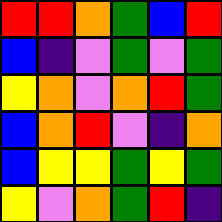[["red", "red", "orange", "green", "blue", "red"], ["blue", "indigo", "violet", "green", "violet", "green"], ["yellow", "orange", "violet", "orange", "red", "green"], ["blue", "orange", "red", "violet", "indigo", "orange"], ["blue", "yellow", "yellow", "green", "yellow", "green"], ["yellow", "violet", "orange", "green", "red", "indigo"]]